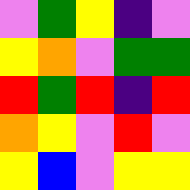[["violet", "green", "yellow", "indigo", "violet"], ["yellow", "orange", "violet", "green", "green"], ["red", "green", "red", "indigo", "red"], ["orange", "yellow", "violet", "red", "violet"], ["yellow", "blue", "violet", "yellow", "yellow"]]